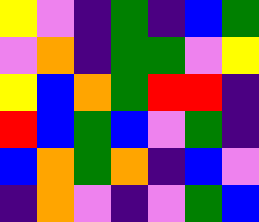[["yellow", "violet", "indigo", "green", "indigo", "blue", "green"], ["violet", "orange", "indigo", "green", "green", "violet", "yellow"], ["yellow", "blue", "orange", "green", "red", "red", "indigo"], ["red", "blue", "green", "blue", "violet", "green", "indigo"], ["blue", "orange", "green", "orange", "indigo", "blue", "violet"], ["indigo", "orange", "violet", "indigo", "violet", "green", "blue"]]